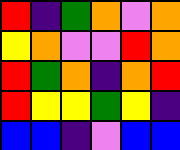[["red", "indigo", "green", "orange", "violet", "orange"], ["yellow", "orange", "violet", "violet", "red", "orange"], ["red", "green", "orange", "indigo", "orange", "red"], ["red", "yellow", "yellow", "green", "yellow", "indigo"], ["blue", "blue", "indigo", "violet", "blue", "blue"]]